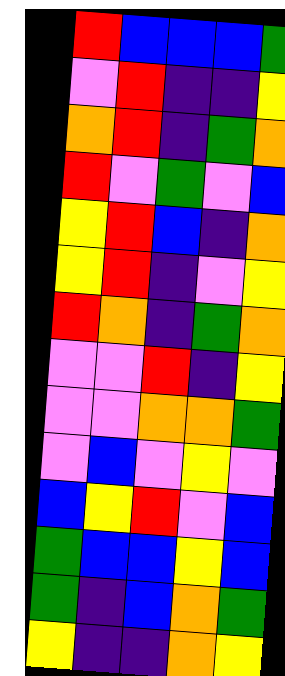[["red", "blue", "blue", "blue", "green"], ["violet", "red", "indigo", "indigo", "yellow"], ["orange", "red", "indigo", "green", "orange"], ["red", "violet", "green", "violet", "blue"], ["yellow", "red", "blue", "indigo", "orange"], ["yellow", "red", "indigo", "violet", "yellow"], ["red", "orange", "indigo", "green", "orange"], ["violet", "violet", "red", "indigo", "yellow"], ["violet", "violet", "orange", "orange", "green"], ["violet", "blue", "violet", "yellow", "violet"], ["blue", "yellow", "red", "violet", "blue"], ["green", "blue", "blue", "yellow", "blue"], ["green", "indigo", "blue", "orange", "green"], ["yellow", "indigo", "indigo", "orange", "yellow"]]